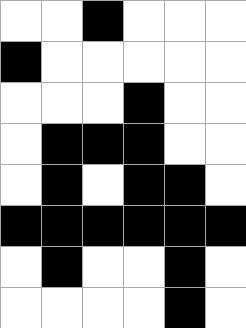[["white", "white", "black", "white", "white", "white"], ["black", "white", "white", "white", "white", "white"], ["white", "white", "white", "black", "white", "white"], ["white", "black", "black", "black", "white", "white"], ["white", "black", "white", "black", "black", "white"], ["black", "black", "black", "black", "black", "black"], ["white", "black", "white", "white", "black", "white"], ["white", "white", "white", "white", "black", "white"]]